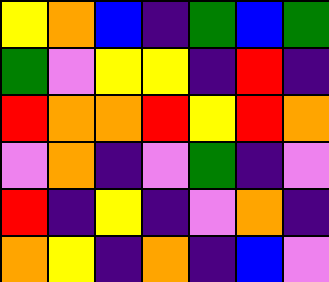[["yellow", "orange", "blue", "indigo", "green", "blue", "green"], ["green", "violet", "yellow", "yellow", "indigo", "red", "indigo"], ["red", "orange", "orange", "red", "yellow", "red", "orange"], ["violet", "orange", "indigo", "violet", "green", "indigo", "violet"], ["red", "indigo", "yellow", "indigo", "violet", "orange", "indigo"], ["orange", "yellow", "indigo", "orange", "indigo", "blue", "violet"]]